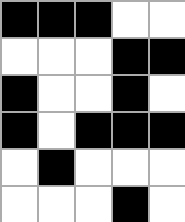[["black", "black", "black", "white", "white"], ["white", "white", "white", "black", "black"], ["black", "white", "white", "black", "white"], ["black", "white", "black", "black", "black"], ["white", "black", "white", "white", "white"], ["white", "white", "white", "black", "white"]]